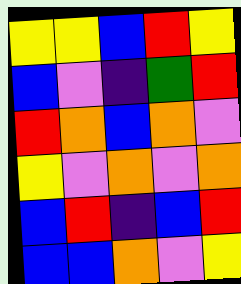[["yellow", "yellow", "blue", "red", "yellow"], ["blue", "violet", "indigo", "green", "red"], ["red", "orange", "blue", "orange", "violet"], ["yellow", "violet", "orange", "violet", "orange"], ["blue", "red", "indigo", "blue", "red"], ["blue", "blue", "orange", "violet", "yellow"]]